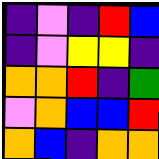[["indigo", "violet", "indigo", "red", "blue"], ["indigo", "violet", "yellow", "yellow", "indigo"], ["orange", "orange", "red", "indigo", "green"], ["violet", "orange", "blue", "blue", "red"], ["orange", "blue", "indigo", "orange", "orange"]]